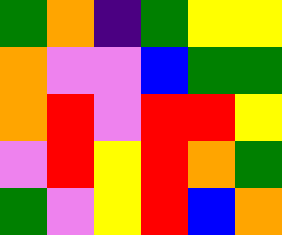[["green", "orange", "indigo", "green", "yellow", "yellow"], ["orange", "violet", "violet", "blue", "green", "green"], ["orange", "red", "violet", "red", "red", "yellow"], ["violet", "red", "yellow", "red", "orange", "green"], ["green", "violet", "yellow", "red", "blue", "orange"]]